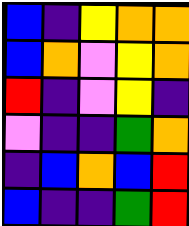[["blue", "indigo", "yellow", "orange", "orange"], ["blue", "orange", "violet", "yellow", "orange"], ["red", "indigo", "violet", "yellow", "indigo"], ["violet", "indigo", "indigo", "green", "orange"], ["indigo", "blue", "orange", "blue", "red"], ["blue", "indigo", "indigo", "green", "red"]]